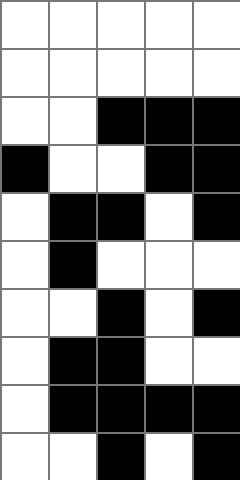[["white", "white", "white", "white", "white"], ["white", "white", "white", "white", "white"], ["white", "white", "black", "black", "black"], ["black", "white", "white", "black", "black"], ["white", "black", "black", "white", "black"], ["white", "black", "white", "white", "white"], ["white", "white", "black", "white", "black"], ["white", "black", "black", "white", "white"], ["white", "black", "black", "black", "black"], ["white", "white", "black", "white", "black"]]